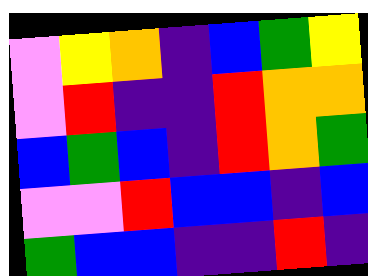[["violet", "yellow", "orange", "indigo", "blue", "green", "yellow"], ["violet", "red", "indigo", "indigo", "red", "orange", "orange"], ["blue", "green", "blue", "indigo", "red", "orange", "green"], ["violet", "violet", "red", "blue", "blue", "indigo", "blue"], ["green", "blue", "blue", "indigo", "indigo", "red", "indigo"]]